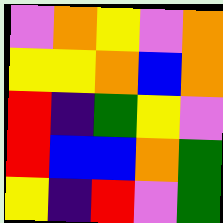[["violet", "orange", "yellow", "violet", "orange"], ["yellow", "yellow", "orange", "blue", "orange"], ["red", "indigo", "green", "yellow", "violet"], ["red", "blue", "blue", "orange", "green"], ["yellow", "indigo", "red", "violet", "green"]]